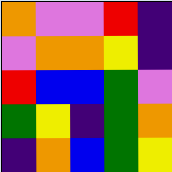[["orange", "violet", "violet", "red", "indigo"], ["violet", "orange", "orange", "yellow", "indigo"], ["red", "blue", "blue", "green", "violet"], ["green", "yellow", "indigo", "green", "orange"], ["indigo", "orange", "blue", "green", "yellow"]]